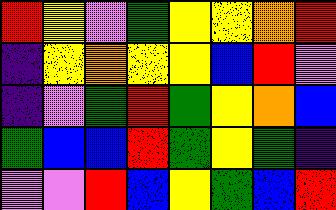[["red", "yellow", "violet", "green", "yellow", "yellow", "orange", "red"], ["indigo", "yellow", "orange", "yellow", "yellow", "blue", "red", "violet"], ["indigo", "violet", "green", "red", "green", "yellow", "orange", "blue"], ["green", "blue", "blue", "red", "green", "yellow", "green", "indigo"], ["violet", "violet", "red", "blue", "yellow", "green", "blue", "red"]]